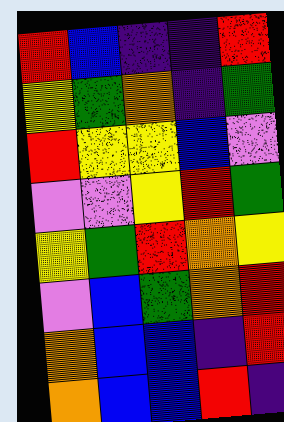[["red", "blue", "indigo", "indigo", "red"], ["yellow", "green", "orange", "indigo", "green"], ["red", "yellow", "yellow", "blue", "violet"], ["violet", "violet", "yellow", "red", "green"], ["yellow", "green", "red", "orange", "yellow"], ["violet", "blue", "green", "orange", "red"], ["orange", "blue", "blue", "indigo", "red"], ["orange", "blue", "blue", "red", "indigo"]]